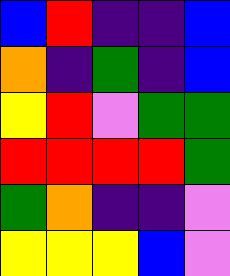[["blue", "red", "indigo", "indigo", "blue"], ["orange", "indigo", "green", "indigo", "blue"], ["yellow", "red", "violet", "green", "green"], ["red", "red", "red", "red", "green"], ["green", "orange", "indigo", "indigo", "violet"], ["yellow", "yellow", "yellow", "blue", "violet"]]